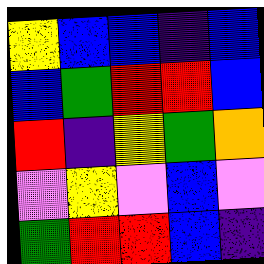[["yellow", "blue", "blue", "indigo", "blue"], ["blue", "green", "red", "red", "blue"], ["red", "indigo", "yellow", "green", "orange"], ["violet", "yellow", "violet", "blue", "violet"], ["green", "red", "red", "blue", "indigo"]]